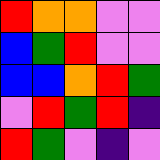[["red", "orange", "orange", "violet", "violet"], ["blue", "green", "red", "violet", "violet"], ["blue", "blue", "orange", "red", "green"], ["violet", "red", "green", "red", "indigo"], ["red", "green", "violet", "indigo", "violet"]]